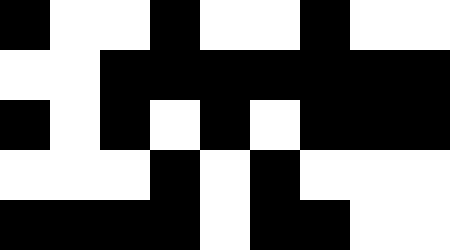[["black", "white", "white", "black", "white", "white", "black", "white", "white"], ["white", "white", "black", "black", "black", "black", "black", "black", "black"], ["black", "white", "black", "white", "black", "white", "black", "black", "black"], ["white", "white", "white", "black", "white", "black", "white", "white", "white"], ["black", "black", "black", "black", "white", "black", "black", "white", "white"]]